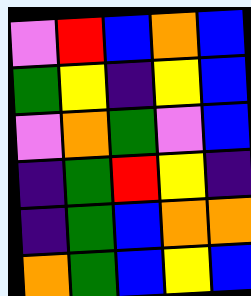[["violet", "red", "blue", "orange", "blue"], ["green", "yellow", "indigo", "yellow", "blue"], ["violet", "orange", "green", "violet", "blue"], ["indigo", "green", "red", "yellow", "indigo"], ["indigo", "green", "blue", "orange", "orange"], ["orange", "green", "blue", "yellow", "blue"]]